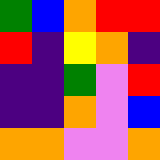[["green", "blue", "orange", "red", "red"], ["red", "indigo", "yellow", "orange", "indigo"], ["indigo", "indigo", "green", "violet", "red"], ["indigo", "indigo", "orange", "violet", "blue"], ["orange", "orange", "violet", "violet", "orange"]]